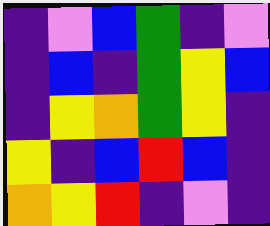[["indigo", "violet", "blue", "green", "indigo", "violet"], ["indigo", "blue", "indigo", "green", "yellow", "blue"], ["indigo", "yellow", "orange", "green", "yellow", "indigo"], ["yellow", "indigo", "blue", "red", "blue", "indigo"], ["orange", "yellow", "red", "indigo", "violet", "indigo"]]